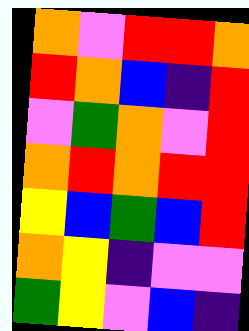[["orange", "violet", "red", "red", "orange"], ["red", "orange", "blue", "indigo", "red"], ["violet", "green", "orange", "violet", "red"], ["orange", "red", "orange", "red", "red"], ["yellow", "blue", "green", "blue", "red"], ["orange", "yellow", "indigo", "violet", "violet"], ["green", "yellow", "violet", "blue", "indigo"]]